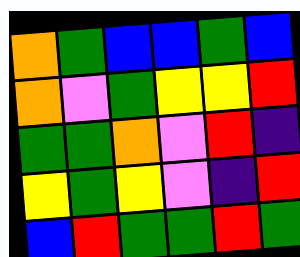[["orange", "green", "blue", "blue", "green", "blue"], ["orange", "violet", "green", "yellow", "yellow", "red"], ["green", "green", "orange", "violet", "red", "indigo"], ["yellow", "green", "yellow", "violet", "indigo", "red"], ["blue", "red", "green", "green", "red", "green"]]